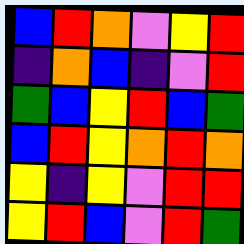[["blue", "red", "orange", "violet", "yellow", "red"], ["indigo", "orange", "blue", "indigo", "violet", "red"], ["green", "blue", "yellow", "red", "blue", "green"], ["blue", "red", "yellow", "orange", "red", "orange"], ["yellow", "indigo", "yellow", "violet", "red", "red"], ["yellow", "red", "blue", "violet", "red", "green"]]